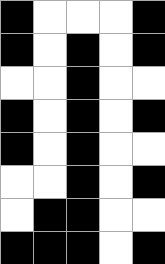[["black", "white", "white", "white", "black"], ["black", "white", "black", "white", "black"], ["white", "white", "black", "white", "white"], ["black", "white", "black", "white", "black"], ["black", "white", "black", "white", "white"], ["white", "white", "black", "white", "black"], ["white", "black", "black", "white", "white"], ["black", "black", "black", "white", "black"]]